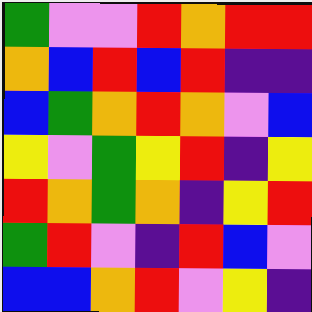[["green", "violet", "violet", "red", "orange", "red", "red"], ["orange", "blue", "red", "blue", "red", "indigo", "indigo"], ["blue", "green", "orange", "red", "orange", "violet", "blue"], ["yellow", "violet", "green", "yellow", "red", "indigo", "yellow"], ["red", "orange", "green", "orange", "indigo", "yellow", "red"], ["green", "red", "violet", "indigo", "red", "blue", "violet"], ["blue", "blue", "orange", "red", "violet", "yellow", "indigo"]]